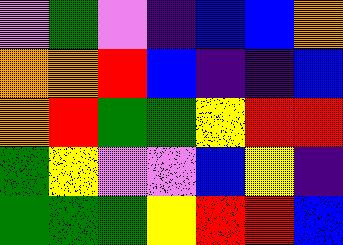[["violet", "green", "violet", "indigo", "blue", "blue", "orange"], ["orange", "orange", "red", "blue", "indigo", "indigo", "blue"], ["orange", "red", "green", "green", "yellow", "red", "red"], ["green", "yellow", "violet", "violet", "blue", "yellow", "indigo"], ["green", "green", "green", "yellow", "red", "red", "blue"]]